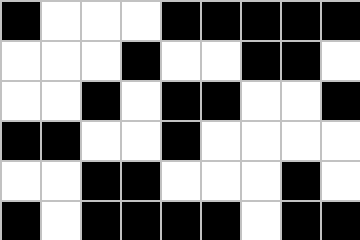[["black", "white", "white", "white", "black", "black", "black", "black", "black"], ["white", "white", "white", "black", "white", "white", "black", "black", "white"], ["white", "white", "black", "white", "black", "black", "white", "white", "black"], ["black", "black", "white", "white", "black", "white", "white", "white", "white"], ["white", "white", "black", "black", "white", "white", "white", "black", "white"], ["black", "white", "black", "black", "black", "black", "white", "black", "black"]]